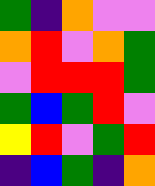[["green", "indigo", "orange", "violet", "violet"], ["orange", "red", "violet", "orange", "green"], ["violet", "red", "red", "red", "green"], ["green", "blue", "green", "red", "violet"], ["yellow", "red", "violet", "green", "red"], ["indigo", "blue", "green", "indigo", "orange"]]